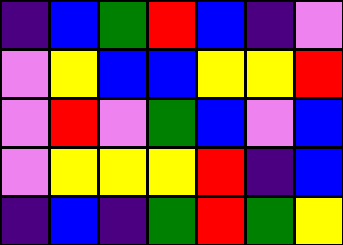[["indigo", "blue", "green", "red", "blue", "indigo", "violet"], ["violet", "yellow", "blue", "blue", "yellow", "yellow", "red"], ["violet", "red", "violet", "green", "blue", "violet", "blue"], ["violet", "yellow", "yellow", "yellow", "red", "indigo", "blue"], ["indigo", "blue", "indigo", "green", "red", "green", "yellow"]]